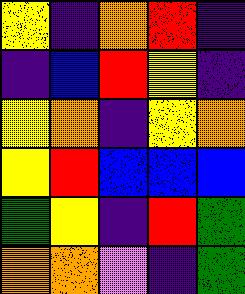[["yellow", "indigo", "orange", "red", "indigo"], ["indigo", "blue", "red", "yellow", "indigo"], ["yellow", "orange", "indigo", "yellow", "orange"], ["yellow", "red", "blue", "blue", "blue"], ["green", "yellow", "indigo", "red", "green"], ["orange", "orange", "violet", "indigo", "green"]]